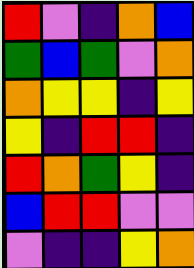[["red", "violet", "indigo", "orange", "blue"], ["green", "blue", "green", "violet", "orange"], ["orange", "yellow", "yellow", "indigo", "yellow"], ["yellow", "indigo", "red", "red", "indigo"], ["red", "orange", "green", "yellow", "indigo"], ["blue", "red", "red", "violet", "violet"], ["violet", "indigo", "indigo", "yellow", "orange"]]